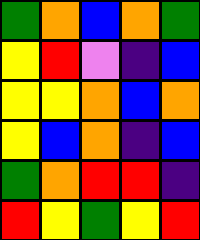[["green", "orange", "blue", "orange", "green"], ["yellow", "red", "violet", "indigo", "blue"], ["yellow", "yellow", "orange", "blue", "orange"], ["yellow", "blue", "orange", "indigo", "blue"], ["green", "orange", "red", "red", "indigo"], ["red", "yellow", "green", "yellow", "red"]]